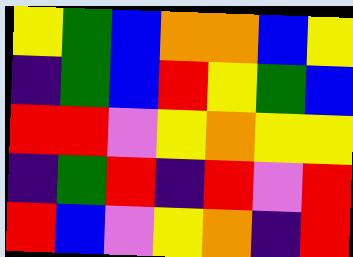[["yellow", "green", "blue", "orange", "orange", "blue", "yellow"], ["indigo", "green", "blue", "red", "yellow", "green", "blue"], ["red", "red", "violet", "yellow", "orange", "yellow", "yellow"], ["indigo", "green", "red", "indigo", "red", "violet", "red"], ["red", "blue", "violet", "yellow", "orange", "indigo", "red"]]